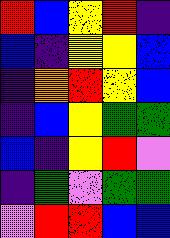[["red", "blue", "yellow", "red", "indigo"], ["blue", "indigo", "yellow", "yellow", "blue"], ["indigo", "orange", "red", "yellow", "blue"], ["indigo", "blue", "yellow", "green", "green"], ["blue", "indigo", "yellow", "red", "violet"], ["indigo", "green", "violet", "green", "green"], ["violet", "red", "red", "blue", "blue"]]